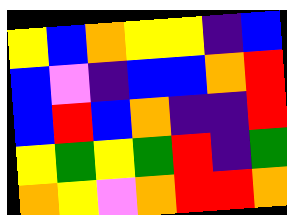[["yellow", "blue", "orange", "yellow", "yellow", "indigo", "blue"], ["blue", "violet", "indigo", "blue", "blue", "orange", "red"], ["blue", "red", "blue", "orange", "indigo", "indigo", "red"], ["yellow", "green", "yellow", "green", "red", "indigo", "green"], ["orange", "yellow", "violet", "orange", "red", "red", "orange"]]